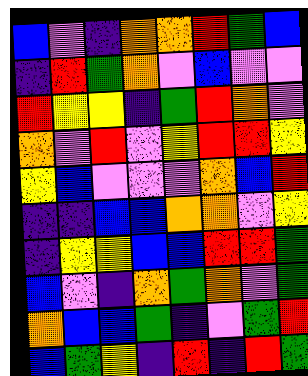[["blue", "violet", "indigo", "orange", "orange", "red", "green", "blue"], ["indigo", "red", "green", "orange", "violet", "blue", "violet", "violet"], ["red", "yellow", "yellow", "indigo", "green", "red", "orange", "violet"], ["orange", "violet", "red", "violet", "yellow", "red", "red", "yellow"], ["yellow", "blue", "violet", "violet", "violet", "orange", "blue", "red"], ["indigo", "indigo", "blue", "blue", "orange", "orange", "violet", "yellow"], ["indigo", "yellow", "yellow", "blue", "blue", "red", "red", "green"], ["blue", "violet", "indigo", "orange", "green", "orange", "violet", "green"], ["orange", "blue", "blue", "green", "indigo", "violet", "green", "red"], ["blue", "green", "yellow", "indigo", "red", "indigo", "red", "green"]]